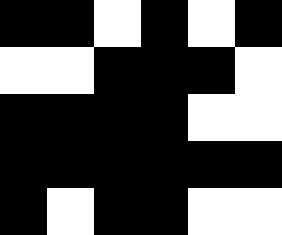[["black", "black", "white", "black", "white", "black"], ["white", "white", "black", "black", "black", "white"], ["black", "black", "black", "black", "white", "white"], ["black", "black", "black", "black", "black", "black"], ["black", "white", "black", "black", "white", "white"]]